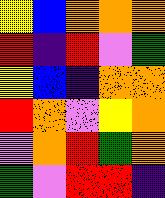[["yellow", "blue", "orange", "orange", "orange"], ["red", "indigo", "red", "violet", "green"], ["yellow", "blue", "indigo", "orange", "orange"], ["red", "orange", "violet", "yellow", "orange"], ["violet", "orange", "red", "green", "orange"], ["green", "violet", "red", "red", "indigo"]]